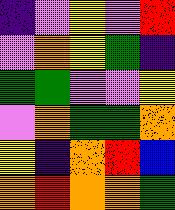[["indigo", "violet", "yellow", "violet", "red"], ["violet", "orange", "yellow", "green", "indigo"], ["green", "green", "violet", "violet", "yellow"], ["violet", "orange", "green", "green", "orange"], ["yellow", "indigo", "orange", "red", "blue"], ["orange", "red", "orange", "orange", "green"]]